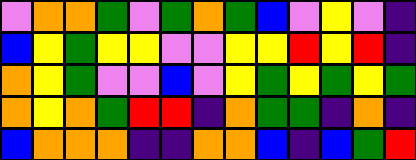[["violet", "orange", "orange", "green", "violet", "green", "orange", "green", "blue", "violet", "yellow", "violet", "indigo"], ["blue", "yellow", "green", "yellow", "yellow", "violet", "violet", "yellow", "yellow", "red", "yellow", "red", "indigo"], ["orange", "yellow", "green", "violet", "violet", "blue", "violet", "yellow", "green", "yellow", "green", "yellow", "green"], ["orange", "yellow", "orange", "green", "red", "red", "indigo", "orange", "green", "green", "indigo", "orange", "indigo"], ["blue", "orange", "orange", "orange", "indigo", "indigo", "orange", "orange", "blue", "indigo", "blue", "green", "red"]]